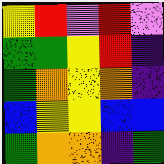[["yellow", "red", "violet", "red", "violet"], ["green", "green", "yellow", "red", "indigo"], ["green", "orange", "yellow", "orange", "indigo"], ["blue", "yellow", "yellow", "blue", "blue"], ["green", "orange", "orange", "indigo", "green"]]